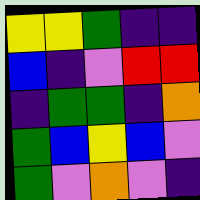[["yellow", "yellow", "green", "indigo", "indigo"], ["blue", "indigo", "violet", "red", "red"], ["indigo", "green", "green", "indigo", "orange"], ["green", "blue", "yellow", "blue", "violet"], ["green", "violet", "orange", "violet", "indigo"]]